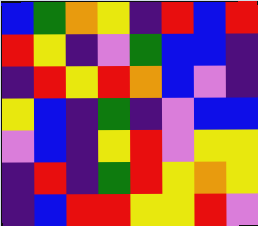[["blue", "green", "orange", "yellow", "indigo", "red", "blue", "red"], ["red", "yellow", "indigo", "violet", "green", "blue", "blue", "indigo"], ["indigo", "red", "yellow", "red", "orange", "blue", "violet", "indigo"], ["yellow", "blue", "indigo", "green", "indigo", "violet", "blue", "blue"], ["violet", "blue", "indigo", "yellow", "red", "violet", "yellow", "yellow"], ["indigo", "red", "indigo", "green", "red", "yellow", "orange", "yellow"], ["indigo", "blue", "red", "red", "yellow", "yellow", "red", "violet"]]